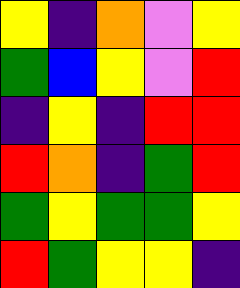[["yellow", "indigo", "orange", "violet", "yellow"], ["green", "blue", "yellow", "violet", "red"], ["indigo", "yellow", "indigo", "red", "red"], ["red", "orange", "indigo", "green", "red"], ["green", "yellow", "green", "green", "yellow"], ["red", "green", "yellow", "yellow", "indigo"]]